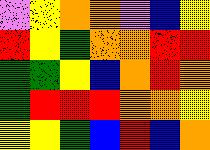[["violet", "yellow", "orange", "orange", "violet", "blue", "yellow"], ["red", "yellow", "green", "orange", "orange", "red", "red"], ["green", "green", "yellow", "blue", "orange", "red", "orange"], ["green", "red", "red", "red", "orange", "orange", "yellow"], ["yellow", "yellow", "green", "blue", "red", "blue", "orange"]]